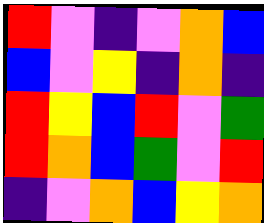[["red", "violet", "indigo", "violet", "orange", "blue"], ["blue", "violet", "yellow", "indigo", "orange", "indigo"], ["red", "yellow", "blue", "red", "violet", "green"], ["red", "orange", "blue", "green", "violet", "red"], ["indigo", "violet", "orange", "blue", "yellow", "orange"]]